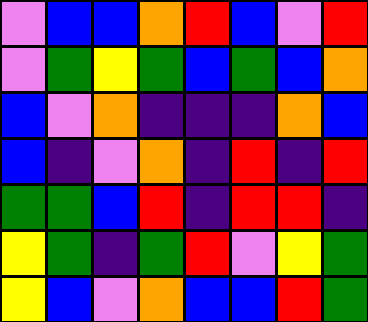[["violet", "blue", "blue", "orange", "red", "blue", "violet", "red"], ["violet", "green", "yellow", "green", "blue", "green", "blue", "orange"], ["blue", "violet", "orange", "indigo", "indigo", "indigo", "orange", "blue"], ["blue", "indigo", "violet", "orange", "indigo", "red", "indigo", "red"], ["green", "green", "blue", "red", "indigo", "red", "red", "indigo"], ["yellow", "green", "indigo", "green", "red", "violet", "yellow", "green"], ["yellow", "blue", "violet", "orange", "blue", "blue", "red", "green"]]